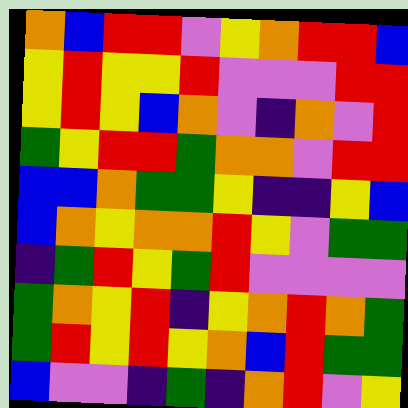[["orange", "blue", "red", "red", "violet", "yellow", "orange", "red", "red", "blue"], ["yellow", "red", "yellow", "yellow", "red", "violet", "violet", "violet", "red", "red"], ["yellow", "red", "yellow", "blue", "orange", "violet", "indigo", "orange", "violet", "red"], ["green", "yellow", "red", "red", "green", "orange", "orange", "violet", "red", "red"], ["blue", "blue", "orange", "green", "green", "yellow", "indigo", "indigo", "yellow", "blue"], ["blue", "orange", "yellow", "orange", "orange", "red", "yellow", "violet", "green", "green"], ["indigo", "green", "red", "yellow", "green", "red", "violet", "violet", "violet", "violet"], ["green", "orange", "yellow", "red", "indigo", "yellow", "orange", "red", "orange", "green"], ["green", "red", "yellow", "red", "yellow", "orange", "blue", "red", "green", "green"], ["blue", "violet", "violet", "indigo", "green", "indigo", "orange", "red", "violet", "yellow"]]